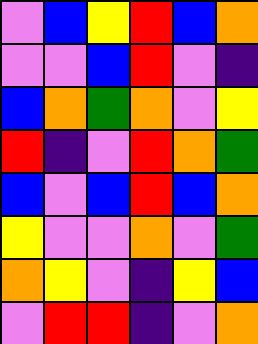[["violet", "blue", "yellow", "red", "blue", "orange"], ["violet", "violet", "blue", "red", "violet", "indigo"], ["blue", "orange", "green", "orange", "violet", "yellow"], ["red", "indigo", "violet", "red", "orange", "green"], ["blue", "violet", "blue", "red", "blue", "orange"], ["yellow", "violet", "violet", "orange", "violet", "green"], ["orange", "yellow", "violet", "indigo", "yellow", "blue"], ["violet", "red", "red", "indigo", "violet", "orange"]]